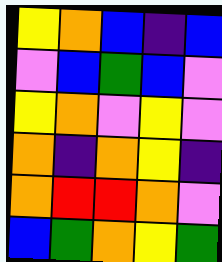[["yellow", "orange", "blue", "indigo", "blue"], ["violet", "blue", "green", "blue", "violet"], ["yellow", "orange", "violet", "yellow", "violet"], ["orange", "indigo", "orange", "yellow", "indigo"], ["orange", "red", "red", "orange", "violet"], ["blue", "green", "orange", "yellow", "green"]]